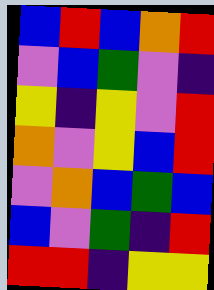[["blue", "red", "blue", "orange", "red"], ["violet", "blue", "green", "violet", "indigo"], ["yellow", "indigo", "yellow", "violet", "red"], ["orange", "violet", "yellow", "blue", "red"], ["violet", "orange", "blue", "green", "blue"], ["blue", "violet", "green", "indigo", "red"], ["red", "red", "indigo", "yellow", "yellow"]]